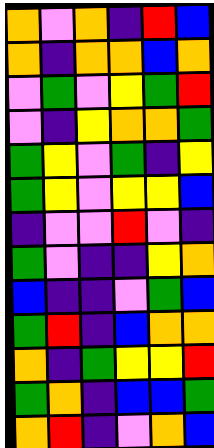[["orange", "violet", "orange", "indigo", "red", "blue"], ["orange", "indigo", "orange", "orange", "blue", "orange"], ["violet", "green", "violet", "yellow", "green", "red"], ["violet", "indigo", "yellow", "orange", "orange", "green"], ["green", "yellow", "violet", "green", "indigo", "yellow"], ["green", "yellow", "violet", "yellow", "yellow", "blue"], ["indigo", "violet", "violet", "red", "violet", "indigo"], ["green", "violet", "indigo", "indigo", "yellow", "orange"], ["blue", "indigo", "indigo", "violet", "green", "blue"], ["green", "red", "indigo", "blue", "orange", "orange"], ["orange", "indigo", "green", "yellow", "yellow", "red"], ["green", "orange", "indigo", "blue", "blue", "green"], ["orange", "red", "indigo", "violet", "orange", "blue"]]